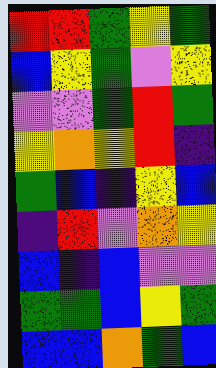[["red", "red", "green", "yellow", "green"], ["blue", "yellow", "green", "violet", "yellow"], ["violet", "violet", "green", "red", "green"], ["yellow", "orange", "yellow", "red", "indigo"], ["green", "blue", "indigo", "yellow", "blue"], ["indigo", "red", "violet", "orange", "yellow"], ["blue", "indigo", "blue", "violet", "violet"], ["green", "green", "blue", "yellow", "green"], ["blue", "blue", "orange", "green", "blue"]]